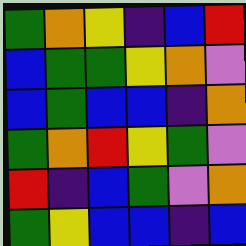[["green", "orange", "yellow", "indigo", "blue", "red"], ["blue", "green", "green", "yellow", "orange", "violet"], ["blue", "green", "blue", "blue", "indigo", "orange"], ["green", "orange", "red", "yellow", "green", "violet"], ["red", "indigo", "blue", "green", "violet", "orange"], ["green", "yellow", "blue", "blue", "indigo", "blue"]]